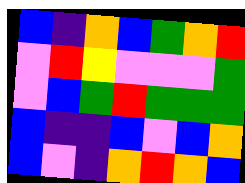[["blue", "indigo", "orange", "blue", "green", "orange", "red"], ["violet", "red", "yellow", "violet", "violet", "violet", "green"], ["violet", "blue", "green", "red", "green", "green", "green"], ["blue", "indigo", "indigo", "blue", "violet", "blue", "orange"], ["blue", "violet", "indigo", "orange", "red", "orange", "blue"]]